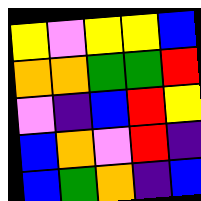[["yellow", "violet", "yellow", "yellow", "blue"], ["orange", "orange", "green", "green", "red"], ["violet", "indigo", "blue", "red", "yellow"], ["blue", "orange", "violet", "red", "indigo"], ["blue", "green", "orange", "indigo", "blue"]]